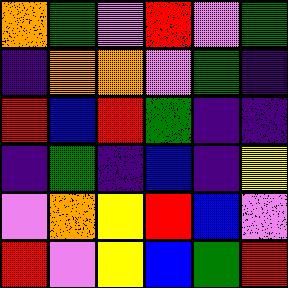[["orange", "green", "violet", "red", "violet", "green"], ["indigo", "orange", "orange", "violet", "green", "indigo"], ["red", "blue", "red", "green", "indigo", "indigo"], ["indigo", "green", "indigo", "blue", "indigo", "yellow"], ["violet", "orange", "yellow", "red", "blue", "violet"], ["red", "violet", "yellow", "blue", "green", "red"]]